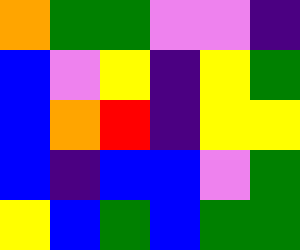[["orange", "green", "green", "violet", "violet", "indigo"], ["blue", "violet", "yellow", "indigo", "yellow", "green"], ["blue", "orange", "red", "indigo", "yellow", "yellow"], ["blue", "indigo", "blue", "blue", "violet", "green"], ["yellow", "blue", "green", "blue", "green", "green"]]